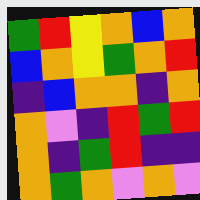[["green", "red", "yellow", "orange", "blue", "orange"], ["blue", "orange", "yellow", "green", "orange", "red"], ["indigo", "blue", "orange", "orange", "indigo", "orange"], ["orange", "violet", "indigo", "red", "green", "red"], ["orange", "indigo", "green", "red", "indigo", "indigo"], ["orange", "green", "orange", "violet", "orange", "violet"]]